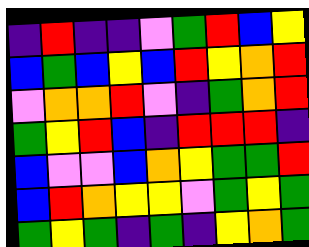[["indigo", "red", "indigo", "indigo", "violet", "green", "red", "blue", "yellow"], ["blue", "green", "blue", "yellow", "blue", "red", "yellow", "orange", "red"], ["violet", "orange", "orange", "red", "violet", "indigo", "green", "orange", "red"], ["green", "yellow", "red", "blue", "indigo", "red", "red", "red", "indigo"], ["blue", "violet", "violet", "blue", "orange", "yellow", "green", "green", "red"], ["blue", "red", "orange", "yellow", "yellow", "violet", "green", "yellow", "green"], ["green", "yellow", "green", "indigo", "green", "indigo", "yellow", "orange", "green"]]